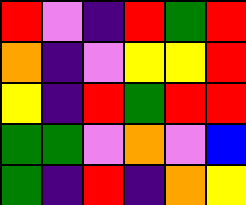[["red", "violet", "indigo", "red", "green", "red"], ["orange", "indigo", "violet", "yellow", "yellow", "red"], ["yellow", "indigo", "red", "green", "red", "red"], ["green", "green", "violet", "orange", "violet", "blue"], ["green", "indigo", "red", "indigo", "orange", "yellow"]]